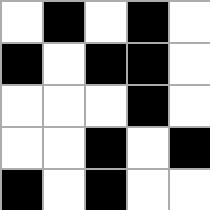[["white", "black", "white", "black", "white"], ["black", "white", "black", "black", "white"], ["white", "white", "white", "black", "white"], ["white", "white", "black", "white", "black"], ["black", "white", "black", "white", "white"]]